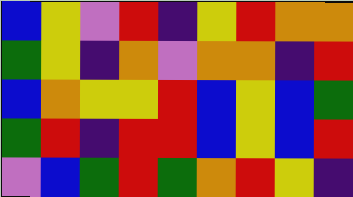[["blue", "yellow", "violet", "red", "indigo", "yellow", "red", "orange", "orange"], ["green", "yellow", "indigo", "orange", "violet", "orange", "orange", "indigo", "red"], ["blue", "orange", "yellow", "yellow", "red", "blue", "yellow", "blue", "green"], ["green", "red", "indigo", "red", "red", "blue", "yellow", "blue", "red"], ["violet", "blue", "green", "red", "green", "orange", "red", "yellow", "indigo"]]